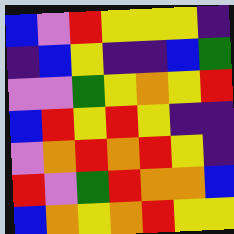[["blue", "violet", "red", "yellow", "yellow", "yellow", "indigo"], ["indigo", "blue", "yellow", "indigo", "indigo", "blue", "green"], ["violet", "violet", "green", "yellow", "orange", "yellow", "red"], ["blue", "red", "yellow", "red", "yellow", "indigo", "indigo"], ["violet", "orange", "red", "orange", "red", "yellow", "indigo"], ["red", "violet", "green", "red", "orange", "orange", "blue"], ["blue", "orange", "yellow", "orange", "red", "yellow", "yellow"]]